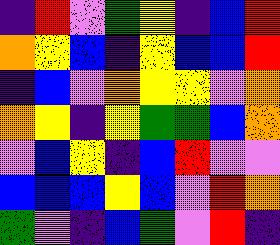[["indigo", "red", "violet", "green", "yellow", "indigo", "blue", "red"], ["orange", "yellow", "blue", "indigo", "yellow", "blue", "blue", "red"], ["indigo", "blue", "violet", "orange", "yellow", "yellow", "violet", "orange"], ["orange", "yellow", "indigo", "yellow", "green", "green", "blue", "orange"], ["violet", "blue", "yellow", "indigo", "blue", "red", "violet", "violet"], ["blue", "blue", "blue", "yellow", "blue", "violet", "red", "orange"], ["green", "violet", "indigo", "blue", "green", "violet", "red", "indigo"]]